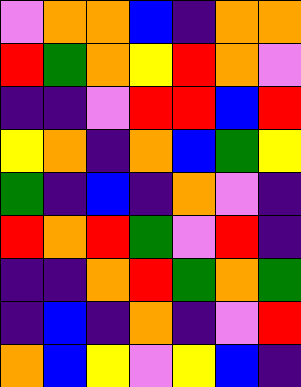[["violet", "orange", "orange", "blue", "indigo", "orange", "orange"], ["red", "green", "orange", "yellow", "red", "orange", "violet"], ["indigo", "indigo", "violet", "red", "red", "blue", "red"], ["yellow", "orange", "indigo", "orange", "blue", "green", "yellow"], ["green", "indigo", "blue", "indigo", "orange", "violet", "indigo"], ["red", "orange", "red", "green", "violet", "red", "indigo"], ["indigo", "indigo", "orange", "red", "green", "orange", "green"], ["indigo", "blue", "indigo", "orange", "indigo", "violet", "red"], ["orange", "blue", "yellow", "violet", "yellow", "blue", "indigo"]]